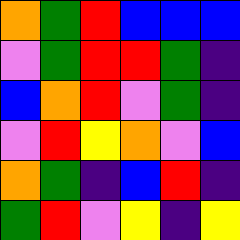[["orange", "green", "red", "blue", "blue", "blue"], ["violet", "green", "red", "red", "green", "indigo"], ["blue", "orange", "red", "violet", "green", "indigo"], ["violet", "red", "yellow", "orange", "violet", "blue"], ["orange", "green", "indigo", "blue", "red", "indigo"], ["green", "red", "violet", "yellow", "indigo", "yellow"]]